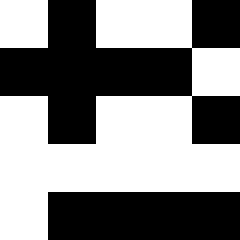[["white", "black", "white", "white", "black"], ["black", "black", "black", "black", "white"], ["white", "black", "white", "white", "black"], ["white", "white", "white", "white", "white"], ["white", "black", "black", "black", "black"]]